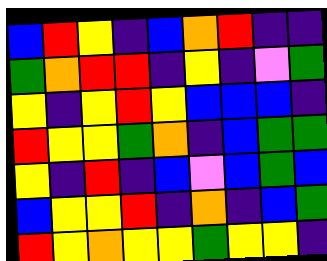[["blue", "red", "yellow", "indigo", "blue", "orange", "red", "indigo", "indigo"], ["green", "orange", "red", "red", "indigo", "yellow", "indigo", "violet", "green"], ["yellow", "indigo", "yellow", "red", "yellow", "blue", "blue", "blue", "indigo"], ["red", "yellow", "yellow", "green", "orange", "indigo", "blue", "green", "green"], ["yellow", "indigo", "red", "indigo", "blue", "violet", "blue", "green", "blue"], ["blue", "yellow", "yellow", "red", "indigo", "orange", "indigo", "blue", "green"], ["red", "yellow", "orange", "yellow", "yellow", "green", "yellow", "yellow", "indigo"]]